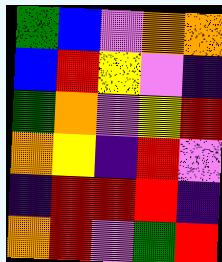[["green", "blue", "violet", "orange", "orange"], ["blue", "red", "yellow", "violet", "indigo"], ["green", "orange", "violet", "yellow", "red"], ["orange", "yellow", "indigo", "red", "violet"], ["indigo", "red", "red", "red", "indigo"], ["orange", "red", "violet", "green", "red"]]